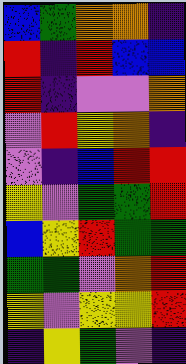[["blue", "green", "orange", "orange", "indigo"], ["red", "indigo", "red", "blue", "blue"], ["red", "indigo", "violet", "violet", "orange"], ["violet", "red", "yellow", "orange", "indigo"], ["violet", "indigo", "blue", "red", "red"], ["yellow", "violet", "green", "green", "red"], ["blue", "yellow", "red", "green", "green"], ["green", "green", "violet", "orange", "red"], ["yellow", "violet", "yellow", "yellow", "red"], ["indigo", "yellow", "green", "violet", "indigo"]]